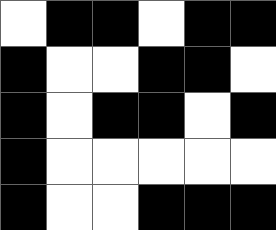[["white", "black", "black", "white", "black", "black"], ["black", "white", "white", "black", "black", "white"], ["black", "white", "black", "black", "white", "black"], ["black", "white", "white", "white", "white", "white"], ["black", "white", "white", "black", "black", "black"]]